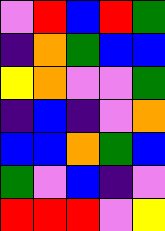[["violet", "red", "blue", "red", "green"], ["indigo", "orange", "green", "blue", "blue"], ["yellow", "orange", "violet", "violet", "green"], ["indigo", "blue", "indigo", "violet", "orange"], ["blue", "blue", "orange", "green", "blue"], ["green", "violet", "blue", "indigo", "violet"], ["red", "red", "red", "violet", "yellow"]]